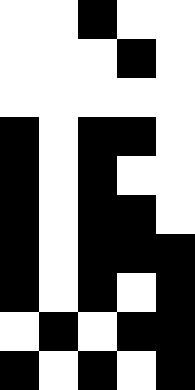[["white", "white", "black", "white", "white"], ["white", "white", "white", "black", "white"], ["white", "white", "white", "white", "white"], ["black", "white", "black", "black", "white"], ["black", "white", "black", "white", "white"], ["black", "white", "black", "black", "white"], ["black", "white", "black", "black", "black"], ["black", "white", "black", "white", "black"], ["white", "black", "white", "black", "black"], ["black", "white", "black", "white", "black"]]